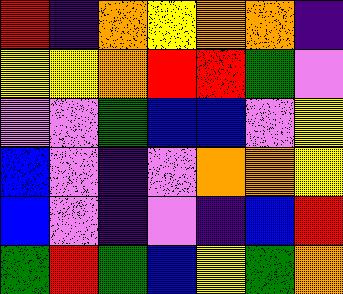[["red", "indigo", "orange", "yellow", "orange", "orange", "indigo"], ["yellow", "yellow", "orange", "red", "red", "green", "violet"], ["violet", "violet", "green", "blue", "blue", "violet", "yellow"], ["blue", "violet", "indigo", "violet", "orange", "orange", "yellow"], ["blue", "violet", "indigo", "violet", "indigo", "blue", "red"], ["green", "red", "green", "blue", "yellow", "green", "orange"]]